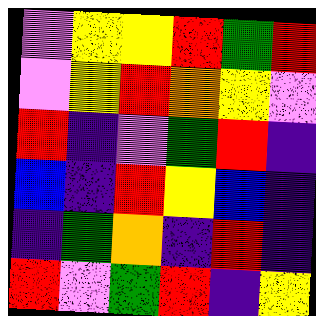[["violet", "yellow", "yellow", "red", "green", "red"], ["violet", "yellow", "red", "orange", "yellow", "violet"], ["red", "indigo", "violet", "green", "red", "indigo"], ["blue", "indigo", "red", "yellow", "blue", "indigo"], ["indigo", "green", "orange", "indigo", "red", "indigo"], ["red", "violet", "green", "red", "indigo", "yellow"]]